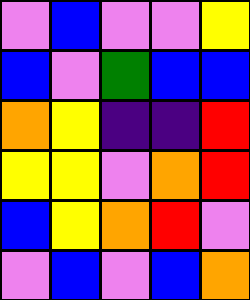[["violet", "blue", "violet", "violet", "yellow"], ["blue", "violet", "green", "blue", "blue"], ["orange", "yellow", "indigo", "indigo", "red"], ["yellow", "yellow", "violet", "orange", "red"], ["blue", "yellow", "orange", "red", "violet"], ["violet", "blue", "violet", "blue", "orange"]]